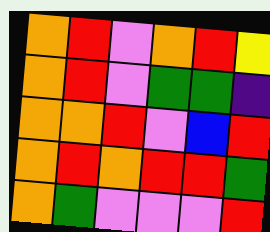[["orange", "red", "violet", "orange", "red", "yellow"], ["orange", "red", "violet", "green", "green", "indigo"], ["orange", "orange", "red", "violet", "blue", "red"], ["orange", "red", "orange", "red", "red", "green"], ["orange", "green", "violet", "violet", "violet", "red"]]